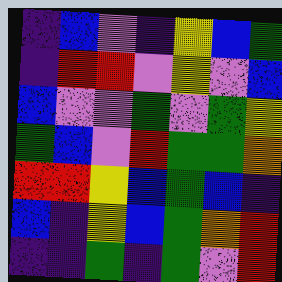[["indigo", "blue", "violet", "indigo", "yellow", "blue", "green"], ["indigo", "red", "red", "violet", "yellow", "violet", "blue"], ["blue", "violet", "violet", "green", "violet", "green", "yellow"], ["green", "blue", "violet", "red", "green", "green", "orange"], ["red", "red", "yellow", "blue", "green", "blue", "indigo"], ["blue", "indigo", "yellow", "blue", "green", "orange", "red"], ["indigo", "indigo", "green", "indigo", "green", "violet", "red"]]